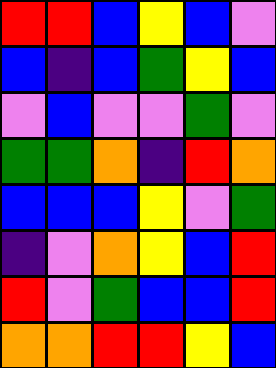[["red", "red", "blue", "yellow", "blue", "violet"], ["blue", "indigo", "blue", "green", "yellow", "blue"], ["violet", "blue", "violet", "violet", "green", "violet"], ["green", "green", "orange", "indigo", "red", "orange"], ["blue", "blue", "blue", "yellow", "violet", "green"], ["indigo", "violet", "orange", "yellow", "blue", "red"], ["red", "violet", "green", "blue", "blue", "red"], ["orange", "orange", "red", "red", "yellow", "blue"]]